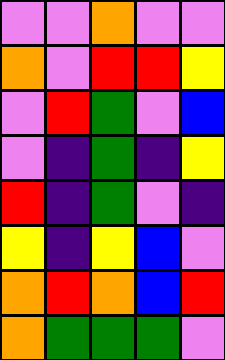[["violet", "violet", "orange", "violet", "violet"], ["orange", "violet", "red", "red", "yellow"], ["violet", "red", "green", "violet", "blue"], ["violet", "indigo", "green", "indigo", "yellow"], ["red", "indigo", "green", "violet", "indigo"], ["yellow", "indigo", "yellow", "blue", "violet"], ["orange", "red", "orange", "blue", "red"], ["orange", "green", "green", "green", "violet"]]